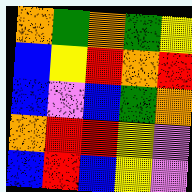[["orange", "green", "orange", "green", "yellow"], ["blue", "yellow", "red", "orange", "red"], ["blue", "violet", "blue", "green", "orange"], ["orange", "red", "red", "yellow", "violet"], ["blue", "red", "blue", "yellow", "violet"]]